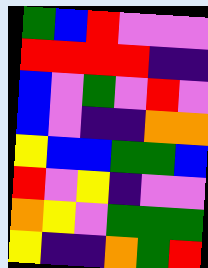[["green", "blue", "red", "violet", "violet", "violet"], ["red", "red", "red", "red", "indigo", "indigo"], ["blue", "violet", "green", "violet", "red", "violet"], ["blue", "violet", "indigo", "indigo", "orange", "orange"], ["yellow", "blue", "blue", "green", "green", "blue"], ["red", "violet", "yellow", "indigo", "violet", "violet"], ["orange", "yellow", "violet", "green", "green", "green"], ["yellow", "indigo", "indigo", "orange", "green", "red"]]